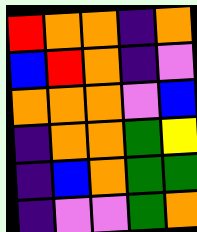[["red", "orange", "orange", "indigo", "orange"], ["blue", "red", "orange", "indigo", "violet"], ["orange", "orange", "orange", "violet", "blue"], ["indigo", "orange", "orange", "green", "yellow"], ["indigo", "blue", "orange", "green", "green"], ["indigo", "violet", "violet", "green", "orange"]]